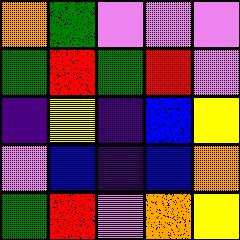[["orange", "green", "violet", "violet", "violet"], ["green", "red", "green", "red", "violet"], ["indigo", "yellow", "indigo", "blue", "yellow"], ["violet", "blue", "indigo", "blue", "orange"], ["green", "red", "violet", "orange", "yellow"]]